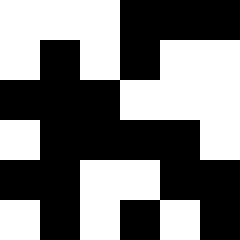[["white", "white", "white", "black", "black", "black"], ["white", "black", "white", "black", "white", "white"], ["black", "black", "black", "white", "white", "white"], ["white", "black", "black", "black", "black", "white"], ["black", "black", "white", "white", "black", "black"], ["white", "black", "white", "black", "white", "black"]]